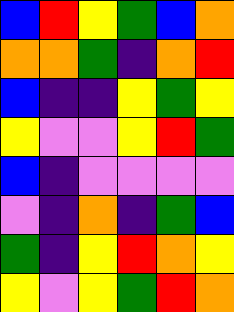[["blue", "red", "yellow", "green", "blue", "orange"], ["orange", "orange", "green", "indigo", "orange", "red"], ["blue", "indigo", "indigo", "yellow", "green", "yellow"], ["yellow", "violet", "violet", "yellow", "red", "green"], ["blue", "indigo", "violet", "violet", "violet", "violet"], ["violet", "indigo", "orange", "indigo", "green", "blue"], ["green", "indigo", "yellow", "red", "orange", "yellow"], ["yellow", "violet", "yellow", "green", "red", "orange"]]